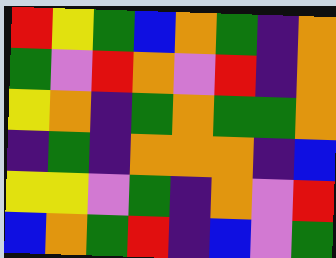[["red", "yellow", "green", "blue", "orange", "green", "indigo", "orange"], ["green", "violet", "red", "orange", "violet", "red", "indigo", "orange"], ["yellow", "orange", "indigo", "green", "orange", "green", "green", "orange"], ["indigo", "green", "indigo", "orange", "orange", "orange", "indigo", "blue"], ["yellow", "yellow", "violet", "green", "indigo", "orange", "violet", "red"], ["blue", "orange", "green", "red", "indigo", "blue", "violet", "green"]]